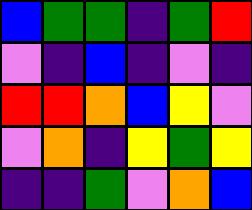[["blue", "green", "green", "indigo", "green", "red"], ["violet", "indigo", "blue", "indigo", "violet", "indigo"], ["red", "red", "orange", "blue", "yellow", "violet"], ["violet", "orange", "indigo", "yellow", "green", "yellow"], ["indigo", "indigo", "green", "violet", "orange", "blue"]]